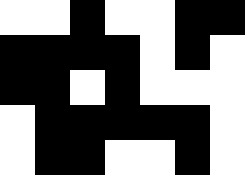[["white", "white", "black", "white", "white", "black", "black"], ["black", "black", "black", "black", "white", "black", "white"], ["black", "black", "white", "black", "white", "white", "white"], ["white", "black", "black", "black", "black", "black", "white"], ["white", "black", "black", "white", "white", "black", "white"]]